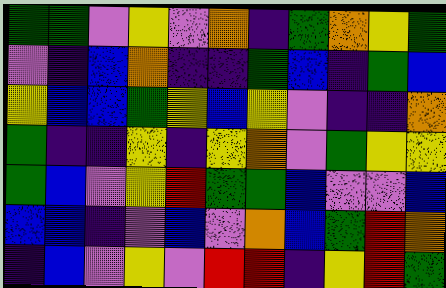[["green", "green", "violet", "yellow", "violet", "orange", "indigo", "green", "orange", "yellow", "green"], ["violet", "indigo", "blue", "orange", "indigo", "indigo", "green", "blue", "indigo", "green", "blue"], ["yellow", "blue", "blue", "green", "yellow", "blue", "yellow", "violet", "indigo", "indigo", "orange"], ["green", "indigo", "indigo", "yellow", "indigo", "yellow", "orange", "violet", "green", "yellow", "yellow"], ["green", "blue", "violet", "yellow", "red", "green", "green", "blue", "violet", "violet", "blue"], ["blue", "blue", "indigo", "violet", "blue", "violet", "orange", "blue", "green", "red", "orange"], ["indigo", "blue", "violet", "yellow", "violet", "red", "red", "indigo", "yellow", "red", "green"]]